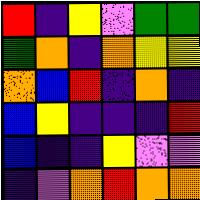[["red", "indigo", "yellow", "violet", "green", "green"], ["green", "orange", "indigo", "orange", "yellow", "yellow"], ["orange", "blue", "red", "indigo", "orange", "indigo"], ["blue", "yellow", "indigo", "indigo", "indigo", "red"], ["blue", "indigo", "indigo", "yellow", "violet", "violet"], ["indigo", "violet", "orange", "red", "orange", "orange"]]